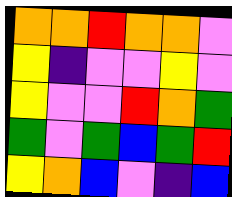[["orange", "orange", "red", "orange", "orange", "violet"], ["yellow", "indigo", "violet", "violet", "yellow", "violet"], ["yellow", "violet", "violet", "red", "orange", "green"], ["green", "violet", "green", "blue", "green", "red"], ["yellow", "orange", "blue", "violet", "indigo", "blue"]]